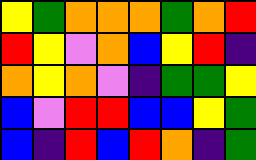[["yellow", "green", "orange", "orange", "orange", "green", "orange", "red"], ["red", "yellow", "violet", "orange", "blue", "yellow", "red", "indigo"], ["orange", "yellow", "orange", "violet", "indigo", "green", "green", "yellow"], ["blue", "violet", "red", "red", "blue", "blue", "yellow", "green"], ["blue", "indigo", "red", "blue", "red", "orange", "indigo", "green"]]